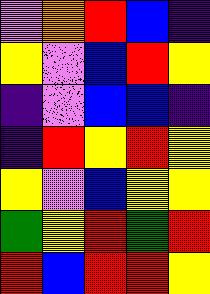[["violet", "orange", "red", "blue", "indigo"], ["yellow", "violet", "blue", "red", "yellow"], ["indigo", "violet", "blue", "blue", "indigo"], ["indigo", "red", "yellow", "red", "yellow"], ["yellow", "violet", "blue", "yellow", "yellow"], ["green", "yellow", "red", "green", "red"], ["red", "blue", "red", "red", "yellow"]]